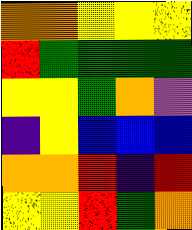[["orange", "orange", "yellow", "yellow", "yellow"], ["red", "green", "green", "green", "green"], ["yellow", "yellow", "green", "orange", "violet"], ["indigo", "yellow", "blue", "blue", "blue"], ["orange", "orange", "red", "indigo", "red"], ["yellow", "yellow", "red", "green", "orange"]]